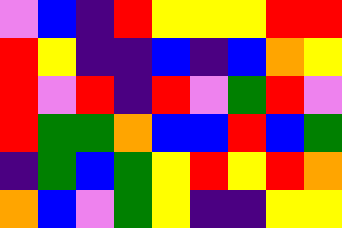[["violet", "blue", "indigo", "red", "yellow", "yellow", "yellow", "red", "red"], ["red", "yellow", "indigo", "indigo", "blue", "indigo", "blue", "orange", "yellow"], ["red", "violet", "red", "indigo", "red", "violet", "green", "red", "violet"], ["red", "green", "green", "orange", "blue", "blue", "red", "blue", "green"], ["indigo", "green", "blue", "green", "yellow", "red", "yellow", "red", "orange"], ["orange", "blue", "violet", "green", "yellow", "indigo", "indigo", "yellow", "yellow"]]